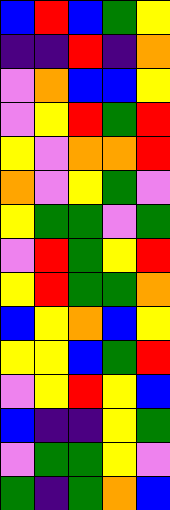[["blue", "red", "blue", "green", "yellow"], ["indigo", "indigo", "red", "indigo", "orange"], ["violet", "orange", "blue", "blue", "yellow"], ["violet", "yellow", "red", "green", "red"], ["yellow", "violet", "orange", "orange", "red"], ["orange", "violet", "yellow", "green", "violet"], ["yellow", "green", "green", "violet", "green"], ["violet", "red", "green", "yellow", "red"], ["yellow", "red", "green", "green", "orange"], ["blue", "yellow", "orange", "blue", "yellow"], ["yellow", "yellow", "blue", "green", "red"], ["violet", "yellow", "red", "yellow", "blue"], ["blue", "indigo", "indigo", "yellow", "green"], ["violet", "green", "green", "yellow", "violet"], ["green", "indigo", "green", "orange", "blue"]]